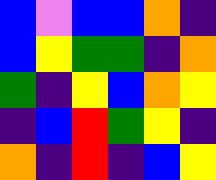[["blue", "violet", "blue", "blue", "orange", "indigo"], ["blue", "yellow", "green", "green", "indigo", "orange"], ["green", "indigo", "yellow", "blue", "orange", "yellow"], ["indigo", "blue", "red", "green", "yellow", "indigo"], ["orange", "indigo", "red", "indigo", "blue", "yellow"]]